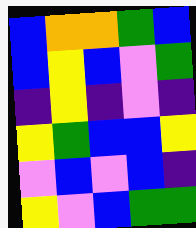[["blue", "orange", "orange", "green", "blue"], ["blue", "yellow", "blue", "violet", "green"], ["indigo", "yellow", "indigo", "violet", "indigo"], ["yellow", "green", "blue", "blue", "yellow"], ["violet", "blue", "violet", "blue", "indigo"], ["yellow", "violet", "blue", "green", "green"]]